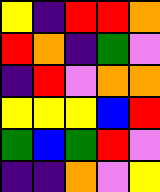[["yellow", "indigo", "red", "red", "orange"], ["red", "orange", "indigo", "green", "violet"], ["indigo", "red", "violet", "orange", "orange"], ["yellow", "yellow", "yellow", "blue", "red"], ["green", "blue", "green", "red", "violet"], ["indigo", "indigo", "orange", "violet", "yellow"]]